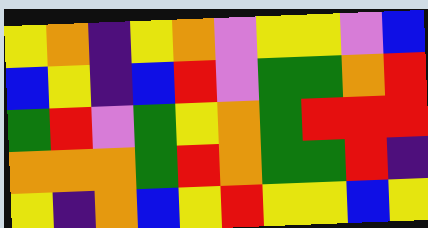[["yellow", "orange", "indigo", "yellow", "orange", "violet", "yellow", "yellow", "violet", "blue"], ["blue", "yellow", "indigo", "blue", "red", "violet", "green", "green", "orange", "red"], ["green", "red", "violet", "green", "yellow", "orange", "green", "red", "red", "red"], ["orange", "orange", "orange", "green", "red", "orange", "green", "green", "red", "indigo"], ["yellow", "indigo", "orange", "blue", "yellow", "red", "yellow", "yellow", "blue", "yellow"]]